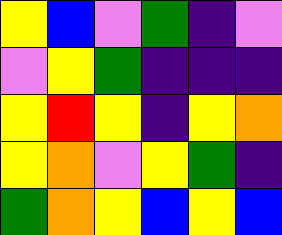[["yellow", "blue", "violet", "green", "indigo", "violet"], ["violet", "yellow", "green", "indigo", "indigo", "indigo"], ["yellow", "red", "yellow", "indigo", "yellow", "orange"], ["yellow", "orange", "violet", "yellow", "green", "indigo"], ["green", "orange", "yellow", "blue", "yellow", "blue"]]